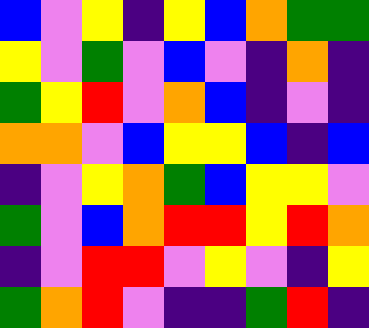[["blue", "violet", "yellow", "indigo", "yellow", "blue", "orange", "green", "green"], ["yellow", "violet", "green", "violet", "blue", "violet", "indigo", "orange", "indigo"], ["green", "yellow", "red", "violet", "orange", "blue", "indigo", "violet", "indigo"], ["orange", "orange", "violet", "blue", "yellow", "yellow", "blue", "indigo", "blue"], ["indigo", "violet", "yellow", "orange", "green", "blue", "yellow", "yellow", "violet"], ["green", "violet", "blue", "orange", "red", "red", "yellow", "red", "orange"], ["indigo", "violet", "red", "red", "violet", "yellow", "violet", "indigo", "yellow"], ["green", "orange", "red", "violet", "indigo", "indigo", "green", "red", "indigo"]]